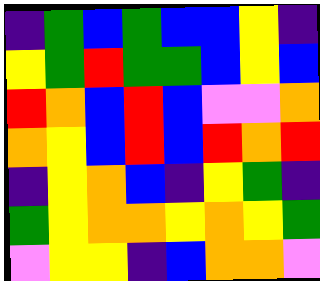[["indigo", "green", "blue", "green", "blue", "blue", "yellow", "indigo"], ["yellow", "green", "red", "green", "green", "blue", "yellow", "blue"], ["red", "orange", "blue", "red", "blue", "violet", "violet", "orange"], ["orange", "yellow", "blue", "red", "blue", "red", "orange", "red"], ["indigo", "yellow", "orange", "blue", "indigo", "yellow", "green", "indigo"], ["green", "yellow", "orange", "orange", "yellow", "orange", "yellow", "green"], ["violet", "yellow", "yellow", "indigo", "blue", "orange", "orange", "violet"]]